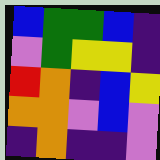[["blue", "green", "green", "blue", "indigo"], ["violet", "green", "yellow", "yellow", "indigo"], ["red", "orange", "indigo", "blue", "yellow"], ["orange", "orange", "violet", "blue", "violet"], ["indigo", "orange", "indigo", "indigo", "violet"]]